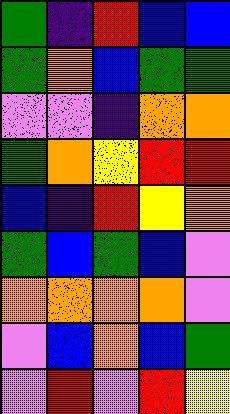[["green", "indigo", "red", "blue", "blue"], ["green", "orange", "blue", "green", "green"], ["violet", "violet", "indigo", "orange", "orange"], ["green", "orange", "yellow", "red", "red"], ["blue", "indigo", "red", "yellow", "orange"], ["green", "blue", "green", "blue", "violet"], ["orange", "orange", "orange", "orange", "violet"], ["violet", "blue", "orange", "blue", "green"], ["violet", "red", "violet", "red", "yellow"]]